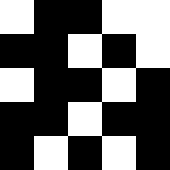[["white", "black", "black", "white", "white"], ["black", "black", "white", "black", "white"], ["white", "black", "black", "white", "black"], ["black", "black", "white", "black", "black"], ["black", "white", "black", "white", "black"]]